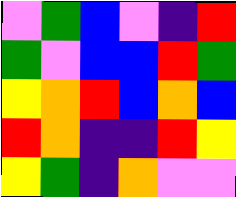[["violet", "green", "blue", "violet", "indigo", "red"], ["green", "violet", "blue", "blue", "red", "green"], ["yellow", "orange", "red", "blue", "orange", "blue"], ["red", "orange", "indigo", "indigo", "red", "yellow"], ["yellow", "green", "indigo", "orange", "violet", "violet"]]